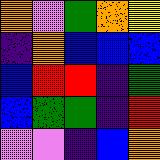[["orange", "violet", "green", "orange", "yellow"], ["indigo", "orange", "blue", "blue", "blue"], ["blue", "red", "red", "indigo", "green"], ["blue", "green", "green", "indigo", "red"], ["violet", "violet", "indigo", "blue", "orange"]]